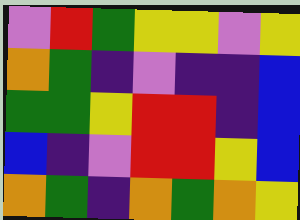[["violet", "red", "green", "yellow", "yellow", "violet", "yellow"], ["orange", "green", "indigo", "violet", "indigo", "indigo", "blue"], ["green", "green", "yellow", "red", "red", "indigo", "blue"], ["blue", "indigo", "violet", "red", "red", "yellow", "blue"], ["orange", "green", "indigo", "orange", "green", "orange", "yellow"]]